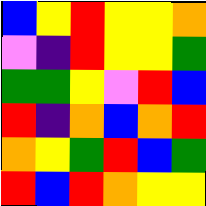[["blue", "yellow", "red", "yellow", "yellow", "orange"], ["violet", "indigo", "red", "yellow", "yellow", "green"], ["green", "green", "yellow", "violet", "red", "blue"], ["red", "indigo", "orange", "blue", "orange", "red"], ["orange", "yellow", "green", "red", "blue", "green"], ["red", "blue", "red", "orange", "yellow", "yellow"]]